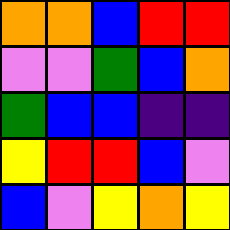[["orange", "orange", "blue", "red", "red"], ["violet", "violet", "green", "blue", "orange"], ["green", "blue", "blue", "indigo", "indigo"], ["yellow", "red", "red", "blue", "violet"], ["blue", "violet", "yellow", "orange", "yellow"]]